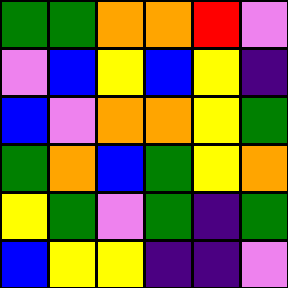[["green", "green", "orange", "orange", "red", "violet"], ["violet", "blue", "yellow", "blue", "yellow", "indigo"], ["blue", "violet", "orange", "orange", "yellow", "green"], ["green", "orange", "blue", "green", "yellow", "orange"], ["yellow", "green", "violet", "green", "indigo", "green"], ["blue", "yellow", "yellow", "indigo", "indigo", "violet"]]